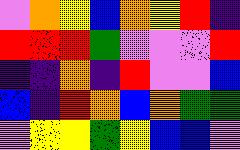[["violet", "orange", "yellow", "blue", "orange", "yellow", "red", "indigo"], ["red", "red", "red", "green", "violet", "violet", "violet", "red"], ["indigo", "indigo", "orange", "indigo", "red", "violet", "violet", "blue"], ["blue", "indigo", "red", "orange", "blue", "orange", "green", "green"], ["violet", "yellow", "yellow", "green", "yellow", "blue", "blue", "violet"]]